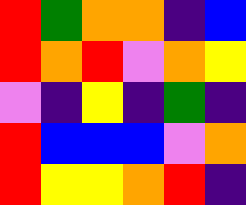[["red", "green", "orange", "orange", "indigo", "blue"], ["red", "orange", "red", "violet", "orange", "yellow"], ["violet", "indigo", "yellow", "indigo", "green", "indigo"], ["red", "blue", "blue", "blue", "violet", "orange"], ["red", "yellow", "yellow", "orange", "red", "indigo"]]